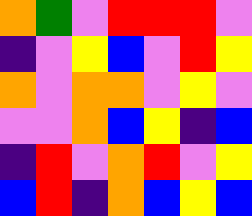[["orange", "green", "violet", "red", "red", "red", "violet"], ["indigo", "violet", "yellow", "blue", "violet", "red", "yellow"], ["orange", "violet", "orange", "orange", "violet", "yellow", "violet"], ["violet", "violet", "orange", "blue", "yellow", "indigo", "blue"], ["indigo", "red", "violet", "orange", "red", "violet", "yellow"], ["blue", "red", "indigo", "orange", "blue", "yellow", "blue"]]